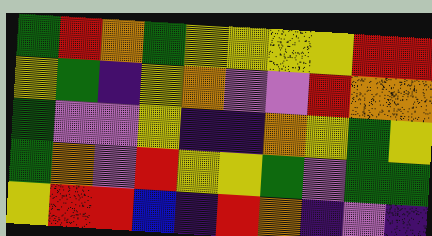[["green", "red", "orange", "green", "yellow", "yellow", "yellow", "yellow", "red", "red"], ["yellow", "green", "indigo", "yellow", "orange", "violet", "violet", "red", "orange", "orange"], ["green", "violet", "violet", "yellow", "indigo", "indigo", "orange", "yellow", "green", "yellow"], ["green", "orange", "violet", "red", "yellow", "yellow", "green", "violet", "green", "green"], ["yellow", "red", "red", "blue", "indigo", "red", "orange", "indigo", "violet", "indigo"]]